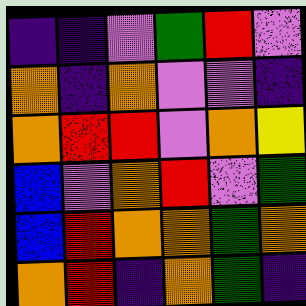[["indigo", "indigo", "violet", "green", "red", "violet"], ["orange", "indigo", "orange", "violet", "violet", "indigo"], ["orange", "red", "red", "violet", "orange", "yellow"], ["blue", "violet", "orange", "red", "violet", "green"], ["blue", "red", "orange", "orange", "green", "orange"], ["orange", "red", "indigo", "orange", "green", "indigo"]]